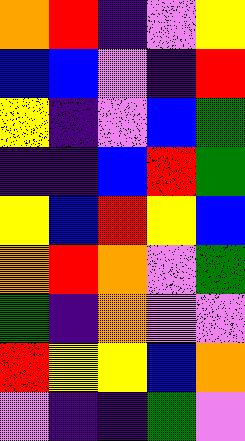[["orange", "red", "indigo", "violet", "yellow"], ["blue", "blue", "violet", "indigo", "red"], ["yellow", "indigo", "violet", "blue", "green"], ["indigo", "indigo", "blue", "red", "green"], ["yellow", "blue", "red", "yellow", "blue"], ["orange", "red", "orange", "violet", "green"], ["green", "indigo", "orange", "violet", "violet"], ["red", "yellow", "yellow", "blue", "orange"], ["violet", "indigo", "indigo", "green", "violet"]]